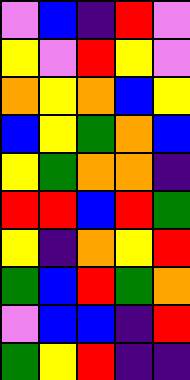[["violet", "blue", "indigo", "red", "violet"], ["yellow", "violet", "red", "yellow", "violet"], ["orange", "yellow", "orange", "blue", "yellow"], ["blue", "yellow", "green", "orange", "blue"], ["yellow", "green", "orange", "orange", "indigo"], ["red", "red", "blue", "red", "green"], ["yellow", "indigo", "orange", "yellow", "red"], ["green", "blue", "red", "green", "orange"], ["violet", "blue", "blue", "indigo", "red"], ["green", "yellow", "red", "indigo", "indigo"]]